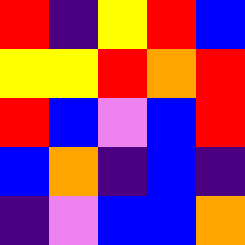[["red", "indigo", "yellow", "red", "blue"], ["yellow", "yellow", "red", "orange", "red"], ["red", "blue", "violet", "blue", "red"], ["blue", "orange", "indigo", "blue", "indigo"], ["indigo", "violet", "blue", "blue", "orange"]]